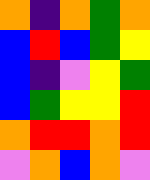[["orange", "indigo", "orange", "green", "orange"], ["blue", "red", "blue", "green", "yellow"], ["blue", "indigo", "violet", "yellow", "green"], ["blue", "green", "yellow", "yellow", "red"], ["orange", "red", "red", "orange", "red"], ["violet", "orange", "blue", "orange", "violet"]]